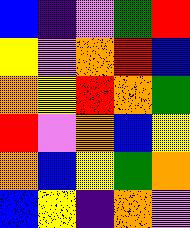[["blue", "indigo", "violet", "green", "red"], ["yellow", "violet", "orange", "red", "blue"], ["orange", "yellow", "red", "orange", "green"], ["red", "violet", "orange", "blue", "yellow"], ["orange", "blue", "yellow", "green", "orange"], ["blue", "yellow", "indigo", "orange", "violet"]]